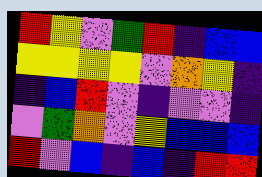[["red", "yellow", "violet", "green", "red", "indigo", "blue", "blue"], ["yellow", "yellow", "yellow", "yellow", "violet", "orange", "yellow", "indigo"], ["indigo", "blue", "red", "violet", "indigo", "violet", "violet", "indigo"], ["violet", "green", "orange", "violet", "yellow", "blue", "blue", "blue"], ["red", "violet", "blue", "indigo", "blue", "indigo", "red", "red"]]